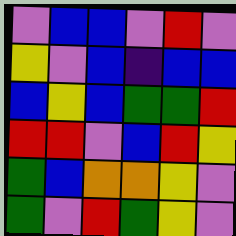[["violet", "blue", "blue", "violet", "red", "violet"], ["yellow", "violet", "blue", "indigo", "blue", "blue"], ["blue", "yellow", "blue", "green", "green", "red"], ["red", "red", "violet", "blue", "red", "yellow"], ["green", "blue", "orange", "orange", "yellow", "violet"], ["green", "violet", "red", "green", "yellow", "violet"]]